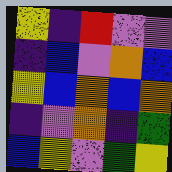[["yellow", "indigo", "red", "violet", "violet"], ["indigo", "blue", "violet", "orange", "blue"], ["yellow", "blue", "orange", "blue", "orange"], ["indigo", "violet", "orange", "indigo", "green"], ["blue", "yellow", "violet", "green", "yellow"]]